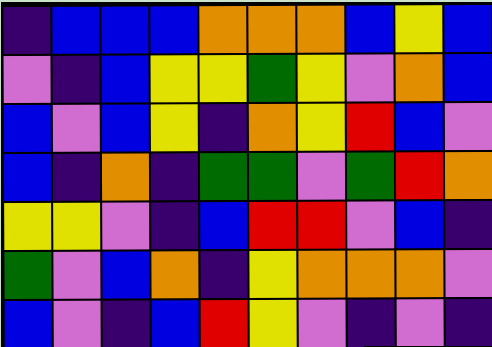[["indigo", "blue", "blue", "blue", "orange", "orange", "orange", "blue", "yellow", "blue"], ["violet", "indigo", "blue", "yellow", "yellow", "green", "yellow", "violet", "orange", "blue"], ["blue", "violet", "blue", "yellow", "indigo", "orange", "yellow", "red", "blue", "violet"], ["blue", "indigo", "orange", "indigo", "green", "green", "violet", "green", "red", "orange"], ["yellow", "yellow", "violet", "indigo", "blue", "red", "red", "violet", "blue", "indigo"], ["green", "violet", "blue", "orange", "indigo", "yellow", "orange", "orange", "orange", "violet"], ["blue", "violet", "indigo", "blue", "red", "yellow", "violet", "indigo", "violet", "indigo"]]